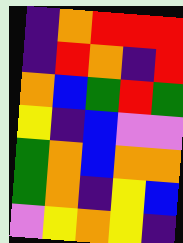[["indigo", "orange", "red", "red", "red"], ["indigo", "red", "orange", "indigo", "red"], ["orange", "blue", "green", "red", "green"], ["yellow", "indigo", "blue", "violet", "violet"], ["green", "orange", "blue", "orange", "orange"], ["green", "orange", "indigo", "yellow", "blue"], ["violet", "yellow", "orange", "yellow", "indigo"]]